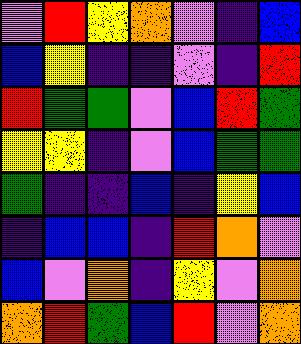[["violet", "red", "yellow", "orange", "violet", "indigo", "blue"], ["blue", "yellow", "indigo", "indigo", "violet", "indigo", "red"], ["red", "green", "green", "violet", "blue", "red", "green"], ["yellow", "yellow", "indigo", "violet", "blue", "green", "green"], ["green", "indigo", "indigo", "blue", "indigo", "yellow", "blue"], ["indigo", "blue", "blue", "indigo", "red", "orange", "violet"], ["blue", "violet", "orange", "indigo", "yellow", "violet", "orange"], ["orange", "red", "green", "blue", "red", "violet", "orange"]]